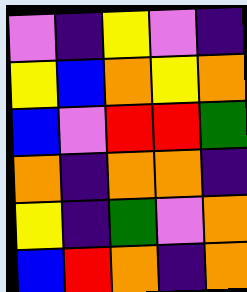[["violet", "indigo", "yellow", "violet", "indigo"], ["yellow", "blue", "orange", "yellow", "orange"], ["blue", "violet", "red", "red", "green"], ["orange", "indigo", "orange", "orange", "indigo"], ["yellow", "indigo", "green", "violet", "orange"], ["blue", "red", "orange", "indigo", "orange"]]